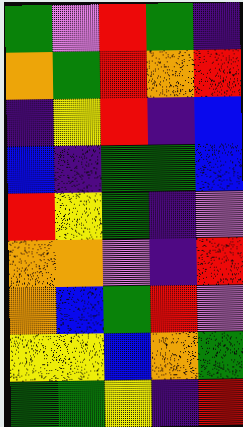[["green", "violet", "red", "green", "indigo"], ["orange", "green", "red", "orange", "red"], ["indigo", "yellow", "red", "indigo", "blue"], ["blue", "indigo", "green", "green", "blue"], ["red", "yellow", "green", "indigo", "violet"], ["orange", "orange", "violet", "indigo", "red"], ["orange", "blue", "green", "red", "violet"], ["yellow", "yellow", "blue", "orange", "green"], ["green", "green", "yellow", "indigo", "red"]]